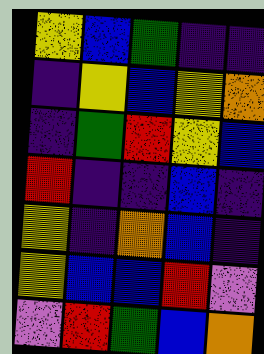[["yellow", "blue", "green", "indigo", "indigo"], ["indigo", "yellow", "blue", "yellow", "orange"], ["indigo", "green", "red", "yellow", "blue"], ["red", "indigo", "indigo", "blue", "indigo"], ["yellow", "indigo", "orange", "blue", "indigo"], ["yellow", "blue", "blue", "red", "violet"], ["violet", "red", "green", "blue", "orange"]]